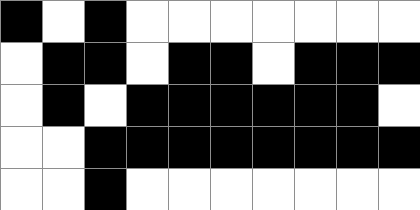[["black", "white", "black", "white", "white", "white", "white", "white", "white", "white"], ["white", "black", "black", "white", "black", "black", "white", "black", "black", "black"], ["white", "black", "white", "black", "black", "black", "black", "black", "black", "white"], ["white", "white", "black", "black", "black", "black", "black", "black", "black", "black"], ["white", "white", "black", "white", "white", "white", "white", "white", "white", "white"]]